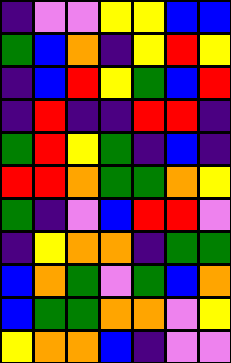[["indigo", "violet", "violet", "yellow", "yellow", "blue", "blue"], ["green", "blue", "orange", "indigo", "yellow", "red", "yellow"], ["indigo", "blue", "red", "yellow", "green", "blue", "red"], ["indigo", "red", "indigo", "indigo", "red", "red", "indigo"], ["green", "red", "yellow", "green", "indigo", "blue", "indigo"], ["red", "red", "orange", "green", "green", "orange", "yellow"], ["green", "indigo", "violet", "blue", "red", "red", "violet"], ["indigo", "yellow", "orange", "orange", "indigo", "green", "green"], ["blue", "orange", "green", "violet", "green", "blue", "orange"], ["blue", "green", "green", "orange", "orange", "violet", "yellow"], ["yellow", "orange", "orange", "blue", "indigo", "violet", "violet"]]